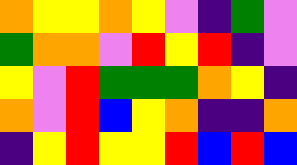[["orange", "yellow", "yellow", "orange", "yellow", "violet", "indigo", "green", "violet"], ["green", "orange", "orange", "violet", "red", "yellow", "red", "indigo", "violet"], ["yellow", "violet", "red", "green", "green", "green", "orange", "yellow", "indigo"], ["orange", "violet", "red", "blue", "yellow", "orange", "indigo", "indigo", "orange"], ["indigo", "yellow", "red", "yellow", "yellow", "red", "blue", "red", "blue"]]